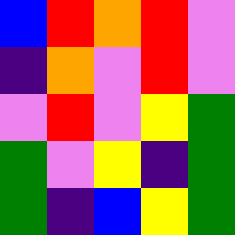[["blue", "red", "orange", "red", "violet"], ["indigo", "orange", "violet", "red", "violet"], ["violet", "red", "violet", "yellow", "green"], ["green", "violet", "yellow", "indigo", "green"], ["green", "indigo", "blue", "yellow", "green"]]